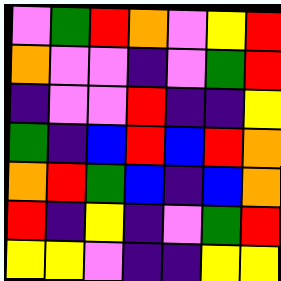[["violet", "green", "red", "orange", "violet", "yellow", "red"], ["orange", "violet", "violet", "indigo", "violet", "green", "red"], ["indigo", "violet", "violet", "red", "indigo", "indigo", "yellow"], ["green", "indigo", "blue", "red", "blue", "red", "orange"], ["orange", "red", "green", "blue", "indigo", "blue", "orange"], ["red", "indigo", "yellow", "indigo", "violet", "green", "red"], ["yellow", "yellow", "violet", "indigo", "indigo", "yellow", "yellow"]]